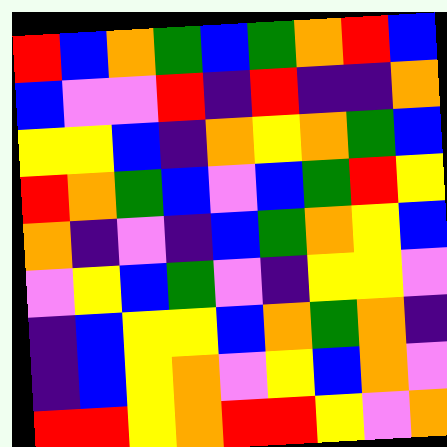[["red", "blue", "orange", "green", "blue", "green", "orange", "red", "blue"], ["blue", "violet", "violet", "red", "indigo", "red", "indigo", "indigo", "orange"], ["yellow", "yellow", "blue", "indigo", "orange", "yellow", "orange", "green", "blue"], ["red", "orange", "green", "blue", "violet", "blue", "green", "red", "yellow"], ["orange", "indigo", "violet", "indigo", "blue", "green", "orange", "yellow", "blue"], ["violet", "yellow", "blue", "green", "violet", "indigo", "yellow", "yellow", "violet"], ["indigo", "blue", "yellow", "yellow", "blue", "orange", "green", "orange", "indigo"], ["indigo", "blue", "yellow", "orange", "violet", "yellow", "blue", "orange", "violet"], ["red", "red", "yellow", "orange", "red", "red", "yellow", "violet", "orange"]]